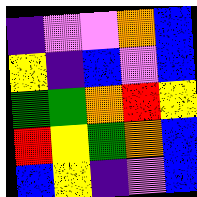[["indigo", "violet", "violet", "orange", "blue"], ["yellow", "indigo", "blue", "violet", "blue"], ["green", "green", "orange", "red", "yellow"], ["red", "yellow", "green", "orange", "blue"], ["blue", "yellow", "indigo", "violet", "blue"]]